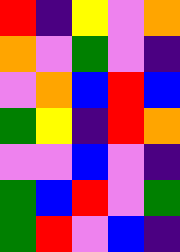[["red", "indigo", "yellow", "violet", "orange"], ["orange", "violet", "green", "violet", "indigo"], ["violet", "orange", "blue", "red", "blue"], ["green", "yellow", "indigo", "red", "orange"], ["violet", "violet", "blue", "violet", "indigo"], ["green", "blue", "red", "violet", "green"], ["green", "red", "violet", "blue", "indigo"]]